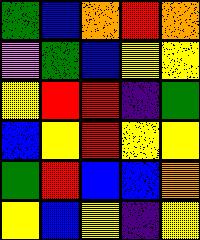[["green", "blue", "orange", "red", "orange"], ["violet", "green", "blue", "yellow", "yellow"], ["yellow", "red", "red", "indigo", "green"], ["blue", "yellow", "red", "yellow", "yellow"], ["green", "red", "blue", "blue", "orange"], ["yellow", "blue", "yellow", "indigo", "yellow"]]